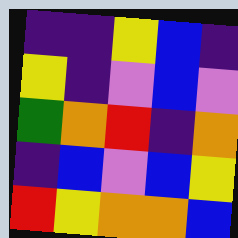[["indigo", "indigo", "yellow", "blue", "indigo"], ["yellow", "indigo", "violet", "blue", "violet"], ["green", "orange", "red", "indigo", "orange"], ["indigo", "blue", "violet", "blue", "yellow"], ["red", "yellow", "orange", "orange", "blue"]]